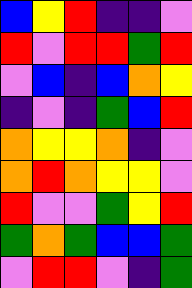[["blue", "yellow", "red", "indigo", "indigo", "violet"], ["red", "violet", "red", "red", "green", "red"], ["violet", "blue", "indigo", "blue", "orange", "yellow"], ["indigo", "violet", "indigo", "green", "blue", "red"], ["orange", "yellow", "yellow", "orange", "indigo", "violet"], ["orange", "red", "orange", "yellow", "yellow", "violet"], ["red", "violet", "violet", "green", "yellow", "red"], ["green", "orange", "green", "blue", "blue", "green"], ["violet", "red", "red", "violet", "indigo", "green"]]